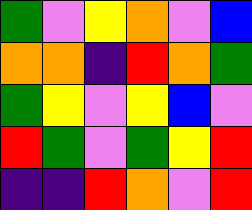[["green", "violet", "yellow", "orange", "violet", "blue"], ["orange", "orange", "indigo", "red", "orange", "green"], ["green", "yellow", "violet", "yellow", "blue", "violet"], ["red", "green", "violet", "green", "yellow", "red"], ["indigo", "indigo", "red", "orange", "violet", "red"]]